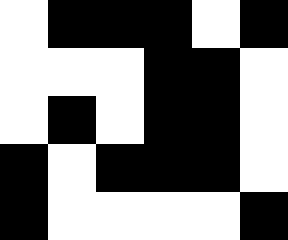[["white", "black", "black", "black", "white", "black"], ["white", "white", "white", "black", "black", "white"], ["white", "black", "white", "black", "black", "white"], ["black", "white", "black", "black", "black", "white"], ["black", "white", "white", "white", "white", "black"]]